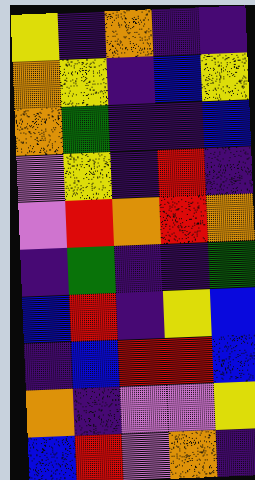[["yellow", "indigo", "orange", "indigo", "indigo"], ["orange", "yellow", "indigo", "blue", "yellow"], ["orange", "green", "indigo", "indigo", "blue"], ["violet", "yellow", "indigo", "red", "indigo"], ["violet", "red", "orange", "red", "orange"], ["indigo", "green", "indigo", "indigo", "green"], ["blue", "red", "indigo", "yellow", "blue"], ["indigo", "blue", "red", "red", "blue"], ["orange", "indigo", "violet", "violet", "yellow"], ["blue", "red", "violet", "orange", "indigo"]]